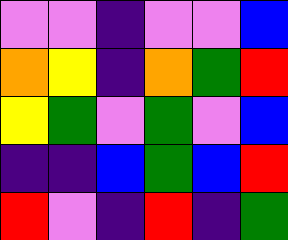[["violet", "violet", "indigo", "violet", "violet", "blue"], ["orange", "yellow", "indigo", "orange", "green", "red"], ["yellow", "green", "violet", "green", "violet", "blue"], ["indigo", "indigo", "blue", "green", "blue", "red"], ["red", "violet", "indigo", "red", "indigo", "green"]]